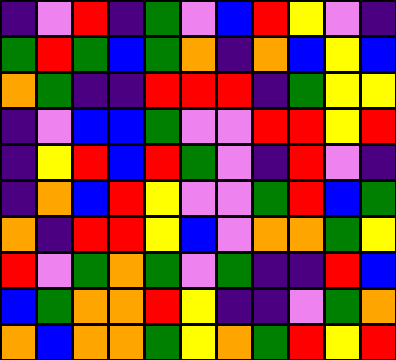[["indigo", "violet", "red", "indigo", "green", "violet", "blue", "red", "yellow", "violet", "indigo"], ["green", "red", "green", "blue", "green", "orange", "indigo", "orange", "blue", "yellow", "blue"], ["orange", "green", "indigo", "indigo", "red", "red", "red", "indigo", "green", "yellow", "yellow"], ["indigo", "violet", "blue", "blue", "green", "violet", "violet", "red", "red", "yellow", "red"], ["indigo", "yellow", "red", "blue", "red", "green", "violet", "indigo", "red", "violet", "indigo"], ["indigo", "orange", "blue", "red", "yellow", "violet", "violet", "green", "red", "blue", "green"], ["orange", "indigo", "red", "red", "yellow", "blue", "violet", "orange", "orange", "green", "yellow"], ["red", "violet", "green", "orange", "green", "violet", "green", "indigo", "indigo", "red", "blue"], ["blue", "green", "orange", "orange", "red", "yellow", "indigo", "indigo", "violet", "green", "orange"], ["orange", "blue", "orange", "orange", "green", "yellow", "orange", "green", "red", "yellow", "red"]]